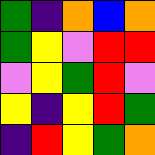[["green", "indigo", "orange", "blue", "orange"], ["green", "yellow", "violet", "red", "red"], ["violet", "yellow", "green", "red", "violet"], ["yellow", "indigo", "yellow", "red", "green"], ["indigo", "red", "yellow", "green", "orange"]]